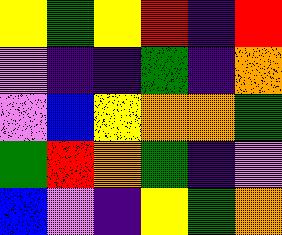[["yellow", "green", "yellow", "red", "indigo", "red"], ["violet", "indigo", "indigo", "green", "indigo", "orange"], ["violet", "blue", "yellow", "orange", "orange", "green"], ["green", "red", "orange", "green", "indigo", "violet"], ["blue", "violet", "indigo", "yellow", "green", "orange"]]